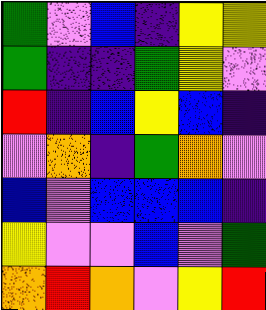[["green", "violet", "blue", "indigo", "yellow", "yellow"], ["green", "indigo", "indigo", "green", "yellow", "violet"], ["red", "indigo", "blue", "yellow", "blue", "indigo"], ["violet", "orange", "indigo", "green", "orange", "violet"], ["blue", "violet", "blue", "blue", "blue", "indigo"], ["yellow", "violet", "violet", "blue", "violet", "green"], ["orange", "red", "orange", "violet", "yellow", "red"]]